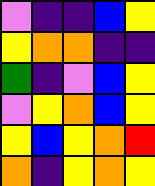[["violet", "indigo", "indigo", "blue", "yellow"], ["yellow", "orange", "orange", "indigo", "indigo"], ["green", "indigo", "violet", "blue", "yellow"], ["violet", "yellow", "orange", "blue", "yellow"], ["yellow", "blue", "yellow", "orange", "red"], ["orange", "indigo", "yellow", "orange", "yellow"]]